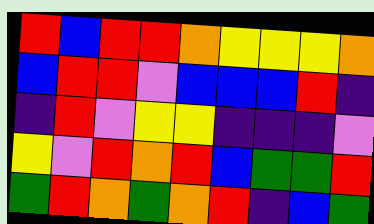[["red", "blue", "red", "red", "orange", "yellow", "yellow", "yellow", "orange"], ["blue", "red", "red", "violet", "blue", "blue", "blue", "red", "indigo"], ["indigo", "red", "violet", "yellow", "yellow", "indigo", "indigo", "indigo", "violet"], ["yellow", "violet", "red", "orange", "red", "blue", "green", "green", "red"], ["green", "red", "orange", "green", "orange", "red", "indigo", "blue", "green"]]